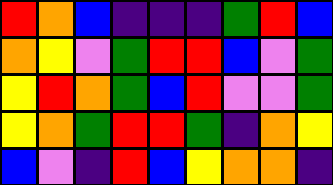[["red", "orange", "blue", "indigo", "indigo", "indigo", "green", "red", "blue"], ["orange", "yellow", "violet", "green", "red", "red", "blue", "violet", "green"], ["yellow", "red", "orange", "green", "blue", "red", "violet", "violet", "green"], ["yellow", "orange", "green", "red", "red", "green", "indigo", "orange", "yellow"], ["blue", "violet", "indigo", "red", "blue", "yellow", "orange", "orange", "indigo"]]